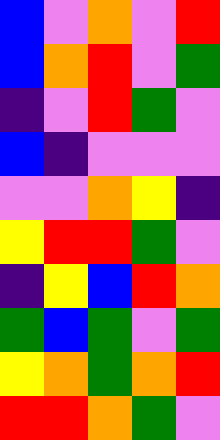[["blue", "violet", "orange", "violet", "red"], ["blue", "orange", "red", "violet", "green"], ["indigo", "violet", "red", "green", "violet"], ["blue", "indigo", "violet", "violet", "violet"], ["violet", "violet", "orange", "yellow", "indigo"], ["yellow", "red", "red", "green", "violet"], ["indigo", "yellow", "blue", "red", "orange"], ["green", "blue", "green", "violet", "green"], ["yellow", "orange", "green", "orange", "red"], ["red", "red", "orange", "green", "violet"]]